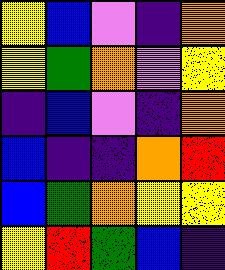[["yellow", "blue", "violet", "indigo", "orange"], ["yellow", "green", "orange", "violet", "yellow"], ["indigo", "blue", "violet", "indigo", "orange"], ["blue", "indigo", "indigo", "orange", "red"], ["blue", "green", "orange", "yellow", "yellow"], ["yellow", "red", "green", "blue", "indigo"]]